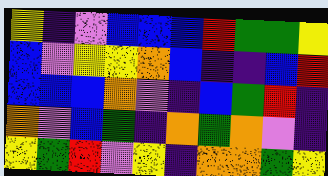[["yellow", "indigo", "violet", "blue", "blue", "blue", "red", "green", "green", "yellow"], ["blue", "violet", "yellow", "yellow", "orange", "blue", "indigo", "indigo", "blue", "red"], ["blue", "blue", "blue", "orange", "violet", "indigo", "blue", "green", "red", "indigo"], ["orange", "violet", "blue", "green", "indigo", "orange", "green", "orange", "violet", "indigo"], ["yellow", "green", "red", "violet", "yellow", "indigo", "orange", "orange", "green", "yellow"]]